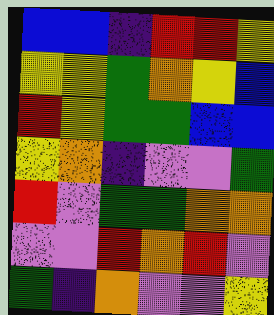[["blue", "blue", "indigo", "red", "red", "yellow"], ["yellow", "yellow", "green", "orange", "yellow", "blue"], ["red", "yellow", "green", "green", "blue", "blue"], ["yellow", "orange", "indigo", "violet", "violet", "green"], ["red", "violet", "green", "green", "orange", "orange"], ["violet", "violet", "red", "orange", "red", "violet"], ["green", "indigo", "orange", "violet", "violet", "yellow"]]